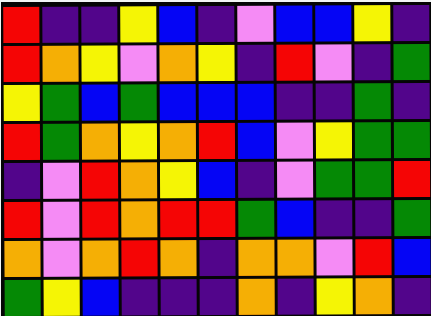[["red", "indigo", "indigo", "yellow", "blue", "indigo", "violet", "blue", "blue", "yellow", "indigo"], ["red", "orange", "yellow", "violet", "orange", "yellow", "indigo", "red", "violet", "indigo", "green"], ["yellow", "green", "blue", "green", "blue", "blue", "blue", "indigo", "indigo", "green", "indigo"], ["red", "green", "orange", "yellow", "orange", "red", "blue", "violet", "yellow", "green", "green"], ["indigo", "violet", "red", "orange", "yellow", "blue", "indigo", "violet", "green", "green", "red"], ["red", "violet", "red", "orange", "red", "red", "green", "blue", "indigo", "indigo", "green"], ["orange", "violet", "orange", "red", "orange", "indigo", "orange", "orange", "violet", "red", "blue"], ["green", "yellow", "blue", "indigo", "indigo", "indigo", "orange", "indigo", "yellow", "orange", "indigo"]]